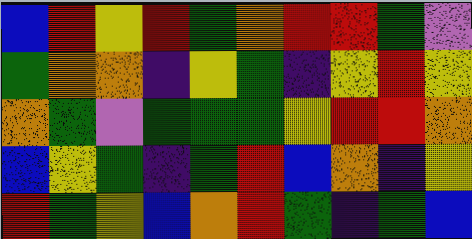[["blue", "red", "yellow", "red", "green", "orange", "red", "red", "green", "violet"], ["green", "orange", "orange", "indigo", "yellow", "green", "indigo", "yellow", "red", "yellow"], ["orange", "green", "violet", "green", "green", "green", "yellow", "red", "red", "orange"], ["blue", "yellow", "green", "indigo", "green", "red", "blue", "orange", "indigo", "yellow"], ["red", "green", "yellow", "blue", "orange", "red", "green", "indigo", "green", "blue"]]